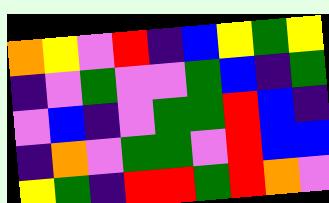[["orange", "yellow", "violet", "red", "indigo", "blue", "yellow", "green", "yellow"], ["indigo", "violet", "green", "violet", "violet", "green", "blue", "indigo", "green"], ["violet", "blue", "indigo", "violet", "green", "green", "red", "blue", "indigo"], ["indigo", "orange", "violet", "green", "green", "violet", "red", "blue", "blue"], ["yellow", "green", "indigo", "red", "red", "green", "red", "orange", "violet"]]